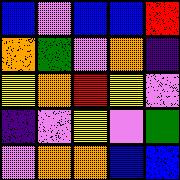[["blue", "violet", "blue", "blue", "red"], ["orange", "green", "violet", "orange", "indigo"], ["yellow", "orange", "red", "yellow", "violet"], ["indigo", "violet", "yellow", "violet", "green"], ["violet", "orange", "orange", "blue", "blue"]]